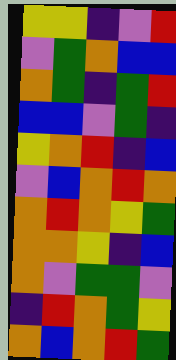[["yellow", "yellow", "indigo", "violet", "red"], ["violet", "green", "orange", "blue", "blue"], ["orange", "green", "indigo", "green", "red"], ["blue", "blue", "violet", "green", "indigo"], ["yellow", "orange", "red", "indigo", "blue"], ["violet", "blue", "orange", "red", "orange"], ["orange", "red", "orange", "yellow", "green"], ["orange", "orange", "yellow", "indigo", "blue"], ["orange", "violet", "green", "green", "violet"], ["indigo", "red", "orange", "green", "yellow"], ["orange", "blue", "orange", "red", "green"]]